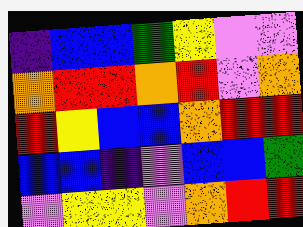[["indigo", "blue", "blue", "green", "yellow", "violet", "violet"], ["orange", "red", "red", "orange", "red", "violet", "orange"], ["red", "yellow", "blue", "blue", "orange", "red", "red"], ["blue", "blue", "indigo", "violet", "blue", "blue", "green"], ["violet", "yellow", "yellow", "violet", "orange", "red", "red"]]